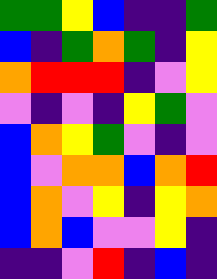[["green", "green", "yellow", "blue", "indigo", "indigo", "green"], ["blue", "indigo", "green", "orange", "green", "indigo", "yellow"], ["orange", "red", "red", "red", "indigo", "violet", "yellow"], ["violet", "indigo", "violet", "indigo", "yellow", "green", "violet"], ["blue", "orange", "yellow", "green", "violet", "indigo", "violet"], ["blue", "violet", "orange", "orange", "blue", "orange", "red"], ["blue", "orange", "violet", "yellow", "indigo", "yellow", "orange"], ["blue", "orange", "blue", "violet", "violet", "yellow", "indigo"], ["indigo", "indigo", "violet", "red", "indigo", "blue", "indigo"]]